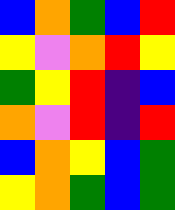[["blue", "orange", "green", "blue", "red"], ["yellow", "violet", "orange", "red", "yellow"], ["green", "yellow", "red", "indigo", "blue"], ["orange", "violet", "red", "indigo", "red"], ["blue", "orange", "yellow", "blue", "green"], ["yellow", "orange", "green", "blue", "green"]]